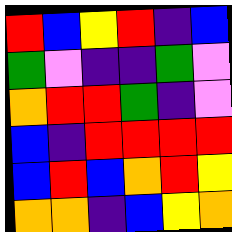[["red", "blue", "yellow", "red", "indigo", "blue"], ["green", "violet", "indigo", "indigo", "green", "violet"], ["orange", "red", "red", "green", "indigo", "violet"], ["blue", "indigo", "red", "red", "red", "red"], ["blue", "red", "blue", "orange", "red", "yellow"], ["orange", "orange", "indigo", "blue", "yellow", "orange"]]